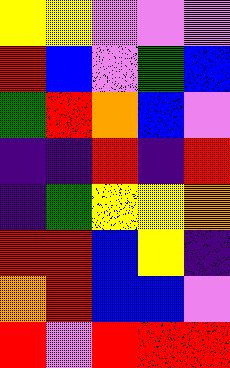[["yellow", "yellow", "violet", "violet", "violet"], ["red", "blue", "violet", "green", "blue"], ["green", "red", "orange", "blue", "violet"], ["indigo", "indigo", "red", "indigo", "red"], ["indigo", "green", "yellow", "yellow", "orange"], ["red", "red", "blue", "yellow", "indigo"], ["orange", "red", "blue", "blue", "violet"], ["red", "violet", "red", "red", "red"]]